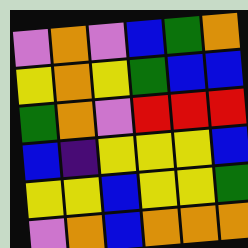[["violet", "orange", "violet", "blue", "green", "orange"], ["yellow", "orange", "yellow", "green", "blue", "blue"], ["green", "orange", "violet", "red", "red", "red"], ["blue", "indigo", "yellow", "yellow", "yellow", "blue"], ["yellow", "yellow", "blue", "yellow", "yellow", "green"], ["violet", "orange", "blue", "orange", "orange", "orange"]]